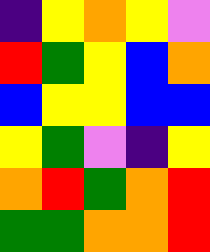[["indigo", "yellow", "orange", "yellow", "violet"], ["red", "green", "yellow", "blue", "orange"], ["blue", "yellow", "yellow", "blue", "blue"], ["yellow", "green", "violet", "indigo", "yellow"], ["orange", "red", "green", "orange", "red"], ["green", "green", "orange", "orange", "red"]]